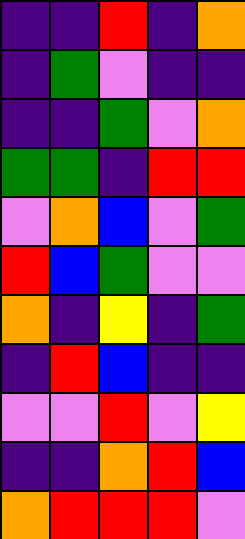[["indigo", "indigo", "red", "indigo", "orange"], ["indigo", "green", "violet", "indigo", "indigo"], ["indigo", "indigo", "green", "violet", "orange"], ["green", "green", "indigo", "red", "red"], ["violet", "orange", "blue", "violet", "green"], ["red", "blue", "green", "violet", "violet"], ["orange", "indigo", "yellow", "indigo", "green"], ["indigo", "red", "blue", "indigo", "indigo"], ["violet", "violet", "red", "violet", "yellow"], ["indigo", "indigo", "orange", "red", "blue"], ["orange", "red", "red", "red", "violet"]]